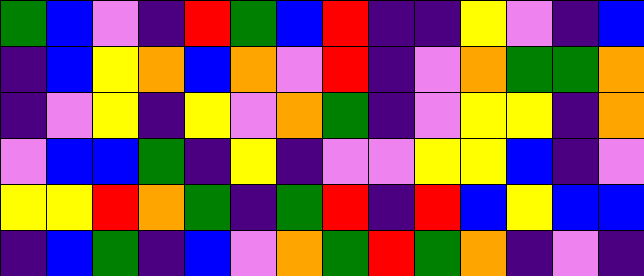[["green", "blue", "violet", "indigo", "red", "green", "blue", "red", "indigo", "indigo", "yellow", "violet", "indigo", "blue"], ["indigo", "blue", "yellow", "orange", "blue", "orange", "violet", "red", "indigo", "violet", "orange", "green", "green", "orange"], ["indigo", "violet", "yellow", "indigo", "yellow", "violet", "orange", "green", "indigo", "violet", "yellow", "yellow", "indigo", "orange"], ["violet", "blue", "blue", "green", "indigo", "yellow", "indigo", "violet", "violet", "yellow", "yellow", "blue", "indigo", "violet"], ["yellow", "yellow", "red", "orange", "green", "indigo", "green", "red", "indigo", "red", "blue", "yellow", "blue", "blue"], ["indigo", "blue", "green", "indigo", "blue", "violet", "orange", "green", "red", "green", "orange", "indigo", "violet", "indigo"]]